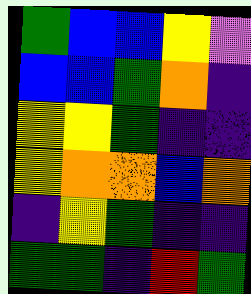[["green", "blue", "blue", "yellow", "violet"], ["blue", "blue", "green", "orange", "indigo"], ["yellow", "yellow", "green", "indigo", "indigo"], ["yellow", "orange", "orange", "blue", "orange"], ["indigo", "yellow", "green", "indigo", "indigo"], ["green", "green", "indigo", "red", "green"]]